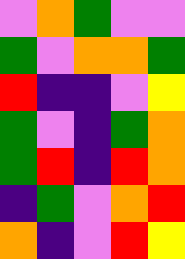[["violet", "orange", "green", "violet", "violet"], ["green", "violet", "orange", "orange", "green"], ["red", "indigo", "indigo", "violet", "yellow"], ["green", "violet", "indigo", "green", "orange"], ["green", "red", "indigo", "red", "orange"], ["indigo", "green", "violet", "orange", "red"], ["orange", "indigo", "violet", "red", "yellow"]]